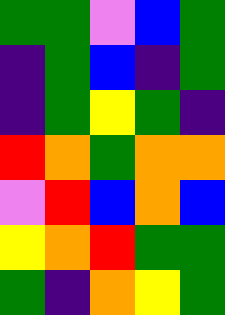[["green", "green", "violet", "blue", "green"], ["indigo", "green", "blue", "indigo", "green"], ["indigo", "green", "yellow", "green", "indigo"], ["red", "orange", "green", "orange", "orange"], ["violet", "red", "blue", "orange", "blue"], ["yellow", "orange", "red", "green", "green"], ["green", "indigo", "orange", "yellow", "green"]]